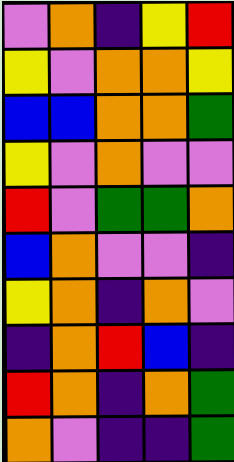[["violet", "orange", "indigo", "yellow", "red"], ["yellow", "violet", "orange", "orange", "yellow"], ["blue", "blue", "orange", "orange", "green"], ["yellow", "violet", "orange", "violet", "violet"], ["red", "violet", "green", "green", "orange"], ["blue", "orange", "violet", "violet", "indigo"], ["yellow", "orange", "indigo", "orange", "violet"], ["indigo", "orange", "red", "blue", "indigo"], ["red", "orange", "indigo", "orange", "green"], ["orange", "violet", "indigo", "indigo", "green"]]